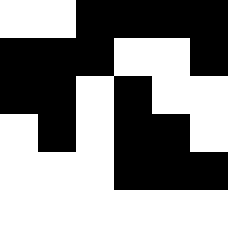[["white", "white", "black", "black", "black", "black"], ["black", "black", "black", "white", "white", "black"], ["black", "black", "white", "black", "white", "white"], ["white", "black", "white", "black", "black", "white"], ["white", "white", "white", "black", "black", "black"], ["white", "white", "white", "white", "white", "white"]]